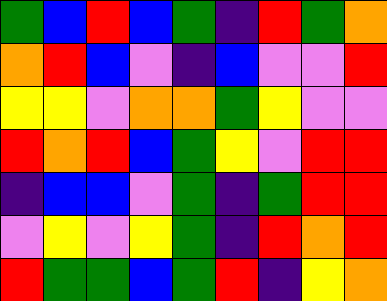[["green", "blue", "red", "blue", "green", "indigo", "red", "green", "orange"], ["orange", "red", "blue", "violet", "indigo", "blue", "violet", "violet", "red"], ["yellow", "yellow", "violet", "orange", "orange", "green", "yellow", "violet", "violet"], ["red", "orange", "red", "blue", "green", "yellow", "violet", "red", "red"], ["indigo", "blue", "blue", "violet", "green", "indigo", "green", "red", "red"], ["violet", "yellow", "violet", "yellow", "green", "indigo", "red", "orange", "red"], ["red", "green", "green", "blue", "green", "red", "indigo", "yellow", "orange"]]